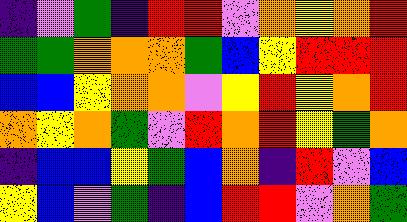[["indigo", "violet", "green", "indigo", "red", "red", "violet", "orange", "yellow", "orange", "red"], ["green", "green", "orange", "orange", "orange", "green", "blue", "yellow", "red", "red", "red"], ["blue", "blue", "yellow", "orange", "orange", "violet", "yellow", "red", "yellow", "orange", "red"], ["orange", "yellow", "orange", "green", "violet", "red", "orange", "red", "yellow", "green", "orange"], ["indigo", "blue", "blue", "yellow", "green", "blue", "orange", "indigo", "red", "violet", "blue"], ["yellow", "blue", "violet", "green", "indigo", "blue", "red", "red", "violet", "orange", "green"]]